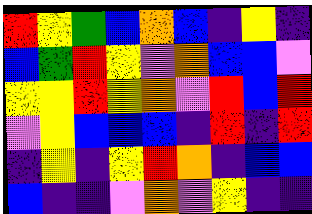[["red", "yellow", "green", "blue", "orange", "blue", "indigo", "yellow", "indigo"], ["blue", "green", "red", "yellow", "violet", "orange", "blue", "blue", "violet"], ["yellow", "yellow", "red", "yellow", "orange", "violet", "red", "blue", "red"], ["violet", "yellow", "blue", "blue", "blue", "indigo", "red", "indigo", "red"], ["indigo", "yellow", "indigo", "yellow", "red", "orange", "indigo", "blue", "blue"], ["blue", "indigo", "indigo", "violet", "orange", "violet", "yellow", "indigo", "indigo"]]